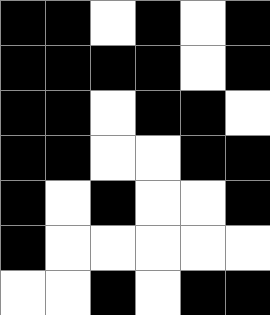[["black", "black", "white", "black", "white", "black"], ["black", "black", "black", "black", "white", "black"], ["black", "black", "white", "black", "black", "white"], ["black", "black", "white", "white", "black", "black"], ["black", "white", "black", "white", "white", "black"], ["black", "white", "white", "white", "white", "white"], ["white", "white", "black", "white", "black", "black"]]